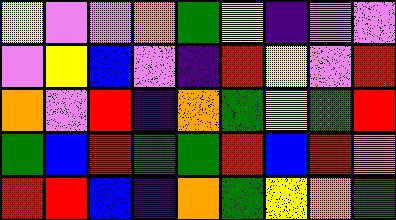[["yellow", "violet", "violet", "orange", "green", "yellow", "indigo", "violet", "violet"], ["violet", "yellow", "blue", "violet", "indigo", "red", "yellow", "violet", "red"], ["orange", "violet", "red", "indigo", "orange", "green", "yellow", "green", "red"], ["green", "blue", "red", "green", "green", "red", "blue", "red", "orange"], ["red", "red", "blue", "indigo", "orange", "green", "yellow", "orange", "green"]]